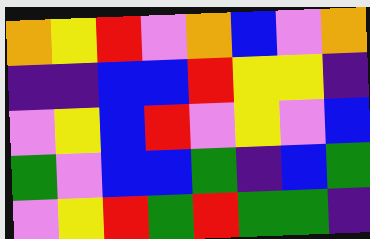[["orange", "yellow", "red", "violet", "orange", "blue", "violet", "orange"], ["indigo", "indigo", "blue", "blue", "red", "yellow", "yellow", "indigo"], ["violet", "yellow", "blue", "red", "violet", "yellow", "violet", "blue"], ["green", "violet", "blue", "blue", "green", "indigo", "blue", "green"], ["violet", "yellow", "red", "green", "red", "green", "green", "indigo"]]